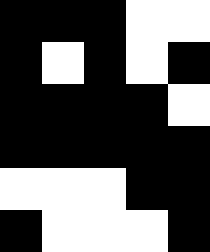[["black", "black", "black", "white", "white"], ["black", "white", "black", "white", "black"], ["black", "black", "black", "black", "white"], ["black", "black", "black", "black", "black"], ["white", "white", "white", "black", "black"], ["black", "white", "white", "white", "black"]]